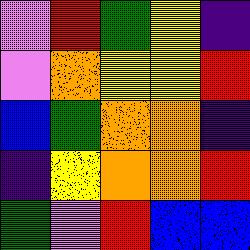[["violet", "red", "green", "yellow", "indigo"], ["violet", "orange", "yellow", "yellow", "red"], ["blue", "green", "orange", "orange", "indigo"], ["indigo", "yellow", "orange", "orange", "red"], ["green", "violet", "red", "blue", "blue"]]